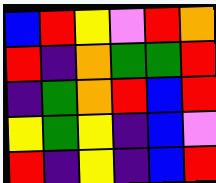[["blue", "red", "yellow", "violet", "red", "orange"], ["red", "indigo", "orange", "green", "green", "red"], ["indigo", "green", "orange", "red", "blue", "red"], ["yellow", "green", "yellow", "indigo", "blue", "violet"], ["red", "indigo", "yellow", "indigo", "blue", "red"]]